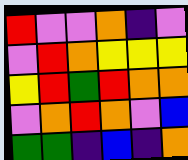[["red", "violet", "violet", "orange", "indigo", "violet"], ["violet", "red", "orange", "yellow", "yellow", "yellow"], ["yellow", "red", "green", "red", "orange", "orange"], ["violet", "orange", "red", "orange", "violet", "blue"], ["green", "green", "indigo", "blue", "indigo", "orange"]]